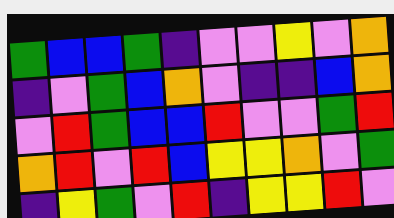[["green", "blue", "blue", "green", "indigo", "violet", "violet", "yellow", "violet", "orange"], ["indigo", "violet", "green", "blue", "orange", "violet", "indigo", "indigo", "blue", "orange"], ["violet", "red", "green", "blue", "blue", "red", "violet", "violet", "green", "red"], ["orange", "red", "violet", "red", "blue", "yellow", "yellow", "orange", "violet", "green"], ["indigo", "yellow", "green", "violet", "red", "indigo", "yellow", "yellow", "red", "violet"]]